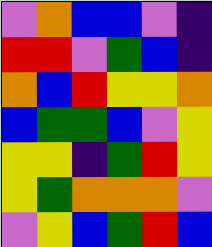[["violet", "orange", "blue", "blue", "violet", "indigo"], ["red", "red", "violet", "green", "blue", "indigo"], ["orange", "blue", "red", "yellow", "yellow", "orange"], ["blue", "green", "green", "blue", "violet", "yellow"], ["yellow", "yellow", "indigo", "green", "red", "yellow"], ["yellow", "green", "orange", "orange", "orange", "violet"], ["violet", "yellow", "blue", "green", "red", "blue"]]